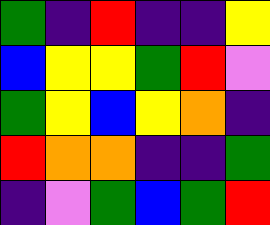[["green", "indigo", "red", "indigo", "indigo", "yellow"], ["blue", "yellow", "yellow", "green", "red", "violet"], ["green", "yellow", "blue", "yellow", "orange", "indigo"], ["red", "orange", "orange", "indigo", "indigo", "green"], ["indigo", "violet", "green", "blue", "green", "red"]]